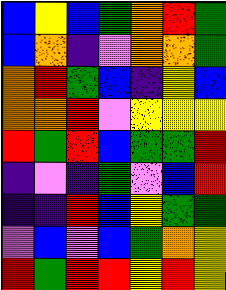[["blue", "yellow", "blue", "green", "orange", "red", "green"], ["blue", "orange", "indigo", "violet", "orange", "orange", "green"], ["orange", "red", "green", "blue", "indigo", "yellow", "blue"], ["orange", "orange", "red", "violet", "yellow", "yellow", "yellow"], ["red", "green", "red", "blue", "green", "green", "red"], ["indigo", "violet", "indigo", "green", "violet", "blue", "red"], ["indigo", "indigo", "red", "blue", "yellow", "green", "green"], ["violet", "blue", "violet", "blue", "green", "orange", "yellow"], ["red", "green", "red", "red", "yellow", "red", "yellow"]]